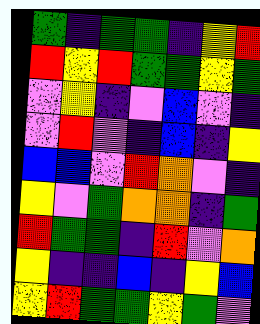[["green", "indigo", "green", "green", "indigo", "yellow", "red"], ["red", "yellow", "red", "green", "green", "yellow", "green"], ["violet", "yellow", "indigo", "violet", "blue", "violet", "indigo"], ["violet", "red", "violet", "indigo", "blue", "indigo", "yellow"], ["blue", "blue", "violet", "red", "orange", "violet", "indigo"], ["yellow", "violet", "green", "orange", "orange", "indigo", "green"], ["red", "green", "green", "indigo", "red", "violet", "orange"], ["yellow", "indigo", "indigo", "blue", "indigo", "yellow", "blue"], ["yellow", "red", "green", "green", "yellow", "green", "violet"]]